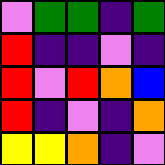[["violet", "green", "green", "indigo", "green"], ["red", "indigo", "indigo", "violet", "indigo"], ["red", "violet", "red", "orange", "blue"], ["red", "indigo", "violet", "indigo", "orange"], ["yellow", "yellow", "orange", "indigo", "violet"]]